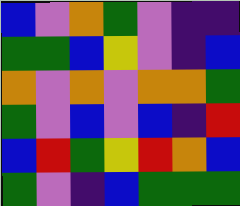[["blue", "violet", "orange", "green", "violet", "indigo", "indigo"], ["green", "green", "blue", "yellow", "violet", "indigo", "blue"], ["orange", "violet", "orange", "violet", "orange", "orange", "green"], ["green", "violet", "blue", "violet", "blue", "indigo", "red"], ["blue", "red", "green", "yellow", "red", "orange", "blue"], ["green", "violet", "indigo", "blue", "green", "green", "green"]]